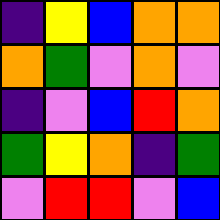[["indigo", "yellow", "blue", "orange", "orange"], ["orange", "green", "violet", "orange", "violet"], ["indigo", "violet", "blue", "red", "orange"], ["green", "yellow", "orange", "indigo", "green"], ["violet", "red", "red", "violet", "blue"]]